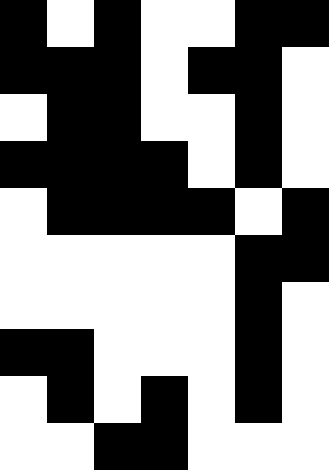[["black", "white", "black", "white", "white", "black", "black"], ["black", "black", "black", "white", "black", "black", "white"], ["white", "black", "black", "white", "white", "black", "white"], ["black", "black", "black", "black", "white", "black", "white"], ["white", "black", "black", "black", "black", "white", "black"], ["white", "white", "white", "white", "white", "black", "black"], ["white", "white", "white", "white", "white", "black", "white"], ["black", "black", "white", "white", "white", "black", "white"], ["white", "black", "white", "black", "white", "black", "white"], ["white", "white", "black", "black", "white", "white", "white"]]